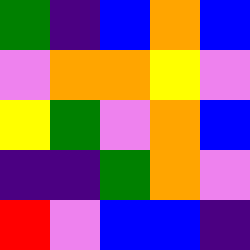[["green", "indigo", "blue", "orange", "blue"], ["violet", "orange", "orange", "yellow", "violet"], ["yellow", "green", "violet", "orange", "blue"], ["indigo", "indigo", "green", "orange", "violet"], ["red", "violet", "blue", "blue", "indigo"]]